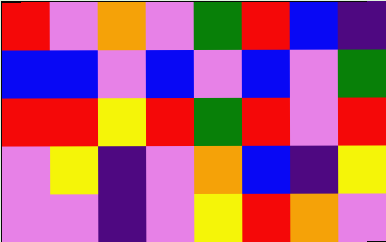[["red", "violet", "orange", "violet", "green", "red", "blue", "indigo"], ["blue", "blue", "violet", "blue", "violet", "blue", "violet", "green"], ["red", "red", "yellow", "red", "green", "red", "violet", "red"], ["violet", "yellow", "indigo", "violet", "orange", "blue", "indigo", "yellow"], ["violet", "violet", "indigo", "violet", "yellow", "red", "orange", "violet"]]